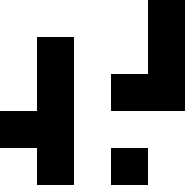[["white", "white", "white", "white", "black"], ["white", "black", "white", "white", "black"], ["white", "black", "white", "black", "black"], ["black", "black", "white", "white", "white"], ["white", "black", "white", "black", "white"]]